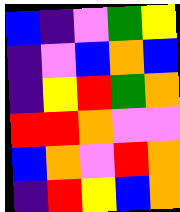[["blue", "indigo", "violet", "green", "yellow"], ["indigo", "violet", "blue", "orange", "blue"], ["indigo", "yellow", "red", "green", "orange"], ["red", "red", "orange", "violet", "violet"], ["blue", "orange", "violet", "red", "orange"], ["indigo", "red", "yellow", "blue", "orange"]]